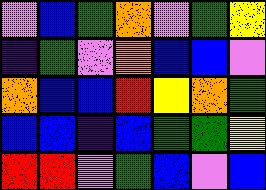[["violet", "blue", "green", "orange", "violet", "green", "yellow"], ["indigo", "green", "violet", "orange", "blue", "blue", "violet"], ["orange", "blue", "blue", "red", "yellow", "orange", "green"], ["blue", "blue", "indigo", "blue", "green", "green", "yellow"], ["red", "red", "violet", "green", "blue", "violet", "blue"]]